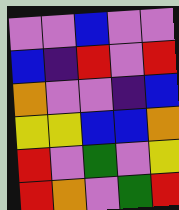[["violet", "violet", "blue", "violet", "violet"], ["blue", "indigo", "red", "violet", "red"], ["orange", "violet", "violet", "indigo", "blue"], ["yellow", "yellow", "blue", "blue", "orange"], ["red", "violet", "green", "violet", "yellow"], ["red", "orange", "violet", "green", "red"]]